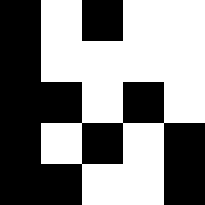[["black", "white", "black", "white", "white"], ["black", "white", "white", "white", "white"], ["black", "black", "white", "black", "white"], ["black", "white", "black", "white", "black"], ["black", "black", "white", "white", "black"]]